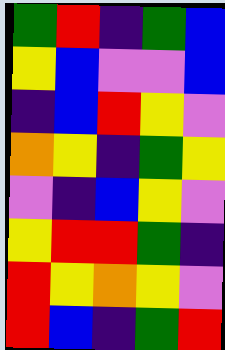[["green", "red", "indigo", "green", "blue"], ["yellow", "blue", "violet", "violet", "blue"], ["indigo", "blue", "red", "yellow", "violet"], ["orange", "yellow", "indigo", "green", "yellow"], ["violet", "indigo", "blue", "yellow", "violet"], ["yellow", "red", "red", "green", "indigo"], ["red", "yellow", "orange", "yellow", "violet"], ["red", "blue", "indigo", "green", "red"]]